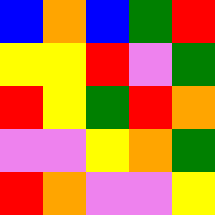[["blue", "orange", "blue", "green", "red"], ["yellow", "yellow", "red", "violet", "green"], ["red", "yellow", "green", "red", "orange"], ["violet", "violet", "yellow", "orange", "green"], ["red", "orange", "violet", "violet", "yellow"]]